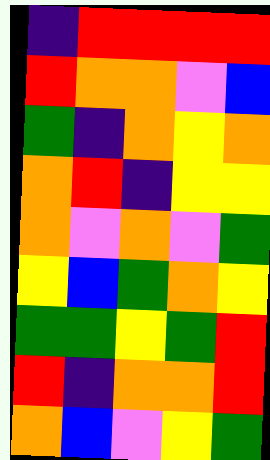[["indigo", "red", "red", "red", "red"], ["red", "orange", "orange", "violet", "blue"], ["green", "indigo", "orange", "yellow", "orange"], ["orange", "red", "indigo", "yellow", "yellow"], ["orange", "violet", "orange", "violet", "green"], ["yellow", "blue", "green", "orange", "yellow"], ["green", "green", "yellow", "green", "red"], ["red", "indigo", "orange", "orange", "red"], ["orange", "blue", "violet", "yellow", "green"]]